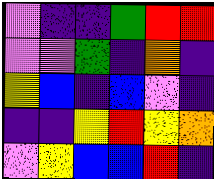[["violet", "indigo", "indigo", "green", "red", "red"], ["violet", "violet", "green", "indigo", "orange", "indigo"], ["yellow", "blue", "indigo", "blue", "violet", "indigo"], ["indigo", "indigo", "yellow", "red", "yellow", "orange"], ["violet", "yellow", "blue", "blue", "red", "indigo"]]